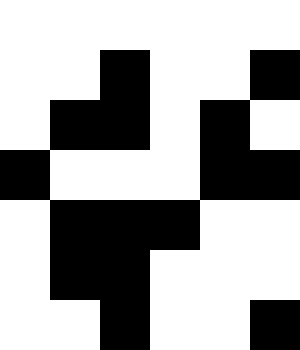[["white", "white", "white", "white", "white", "white"], ["white", "white", "black", "white", "white", "black"], ["white", "black", "black", "white", "black", "white"], ["black", "white", "white", "white", "black", "black"], ["white", "black", "black", "black", "white", "white"], ["white", "black", "black", "white", "white", "white"], ["white", "white", "black", "white", "white", "black"]]